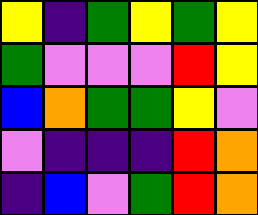[["yellow", "indigo", "green", "yellow", "green", "yellow"], ["green", "violet", "violet", "violet", "red", "yellow"], ["blue", "orange", "green", "green", "yellow", "violet"], ["violet", "indigo", "indigo", "indigo", "red", "orange"], ["indigo", "blue", "violet", "green", "red", "orange"]]